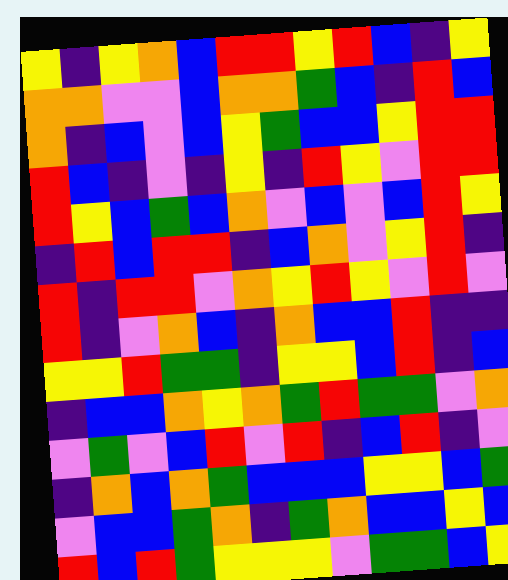[["yellow", "indigo", "yellow", "orange", "blue", "red", "red", "yellow", "red", "blue", "indigo", "yellow"], ["orange", "orange", "violet", "violet", "blue", "orange", "orange", "green", "blue", "indigo", "red", "blue"], ["orange", "indigo", "blue", "violet", "blue", "yellow", "green", "blue", "blue", "yellow", "red", "red"], ["red", "blue", "indigo", "violet", "indigo", "yellow", "indigo", "red", "yellow", "violet", "red", "red"], ["red", "yellow", "blue", "green", "blue", "orange", "violet", "blue", "violet", "blue", "red", "yellow"], ["indigo", "red", "blue", "red", "red", "indigo", "blue", "orange", "violet", "yellow", "red", "indigo"], ["red", "indigo", "red", "red", "violet", "orange", "yellow", "red", "yellow", "violet", "red", "violet"], ["red", "indigo", "violet", "orange", "blue", "indigo", "orange", "blue", "blue", "red", "indigo", "indigo"], ["yellow", "yellow", "red", "green", "green", "indigo", "yellow", "yellow", "blue", "red", "indigo", "blue"], ["indigo", "blue", "blue", "orange", "yellow", "orange", "green", "red", "green", "green", "violet", "orange"], ["violet", "green", "violet", "blue", "red", "violet", "red", "indigo", "blue", "red", "indigo", "violet"], ["indigo", "orange", "blue", "orange", "green", "blue", "blue", "blue", "yellow", "yellow", "blue", "green"], ["violet", "blue", "blue", "green", "orange", "indigo", "green", "orange", "blue", "blue", "yellow", "blue"], ["red", "blue", "red", "green", "yellow", "yellow", "yellow", "violet", "green", "green", "blue", "yellow"]]